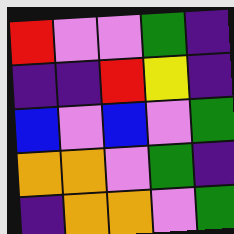[["red", "violet", "violet", "green", "indigo"], ["indigo", "indigo", "red", "yellow", "indigo"], ["blue", "violet", "blue", "violet", "green"], ["orange", "orange", "violet", "green", "indigo"], ["indigo", "orange", "orange", "violet", "green"]]